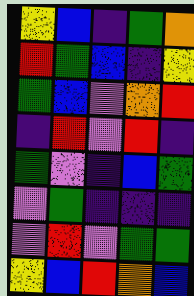[["yellow", "blue", "indigo", "green", "orange"], ["red", "green", "blue", "indigo", "yellow"], ["green", "blue", "violet", "orange", "red"], ["indigo", "red", "violet", "red", "indigo"], ["green", "violet", "indigo", "blue", "green"], ["violet", "green", "indigo", "indigo", "indigo"], ["violet", "red", "violet", "green", "green"], ["yellow", "blue", "red", "orange", "blue"]]